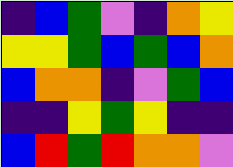[["indigo", "blue", "green", "violet", "indigo", "orange", "yellow"], ["yellow", "yellow", "green", "blue", "green", "blue", "orange"], ["blue", "orange", "orange", "indigo", "violet", "green", "blue"], ["indigo", "indigo", "yellow", "green", "yellow", "indigo", "indigo"], ["blue", "red", "green", "red", "orange", "orange", "violet"]]